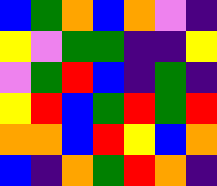[["blue", "green", "orange", "blue", "orange", "violet", "indigo"], ["yellow", "violet", "green", "green", "indigo", "indigo", "yellow"], ["violet", "green", "red", "blue", "indigo", "green", "indigo"], ["yellow", "red", "blue", "green", "red", "green", "red"], ["orange", "orange", "blue", "red", "yellow", "blue", "orange"], ["blue", "indigo", "orange", "green", "red", "orange", "indigo"]]